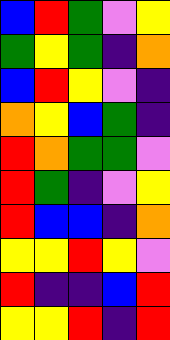[["blue", "red", "green", "violet", "yellow"], ["green", "yellow", "green", "indigo", "orange"], ["blue", "red", "yellow", "violet", "indigo"], ["orange", "yellow", "blue", "green", "indigo"], ["red", "orange", "green", "green", "violet"], ["red", "green", "indigo", "violet", "yellow"], ["red", "blue", "blue", "indigo", "orange"], ["yellow", "yellow", "red", "yellow", "violet"], ["red", "indigo", "indigo", "blue", "red"], ["yellow", "yellow", "red", "indigo", "red"]]